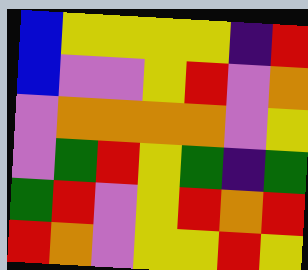[["blue", "yellow", "yellow", "yellow", "yellow", "indigo", "red"], ["blue", "violet", "violet", "yellow", "red", "violet", "orange"], ["violet", "orange", "orange", "orange", "orange", "violet", "yellow"], ["violet", "green", "red", "yellow", "green", "indigo", "green"], ["green", "red", "violet", "yellow", "red", "orange", "red"], ["red", "orange", "violet", "yellow", "yellow", "red", "yellow"]]